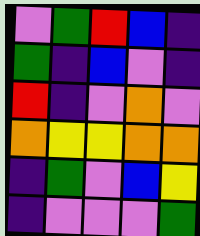[["violet", "green", "red", "blue", "indigo"], ["green", "indigo", "blue", "violet", "indigo"], ["red", "indigo", "violet", "orange", "violet"], ["orange", "yellow", "yellow", "orange", "orange"], ["indigo", "green", "violet", "blue", "yellow"], ["indigo", "violet", "violet", "violet", "green"]]